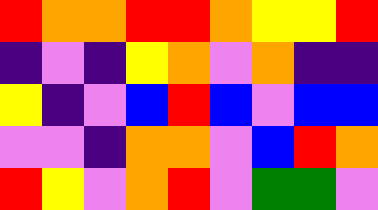[["red", "orange", "orange", "red", "red", "orange", "yellow", "yellow", "red"], ["indigo", "violet", "indigo", "yellow", "orange", "violet", "orange", "indigo", "indigo"], ["yellow", "indigo", "violet", "blue", "red", "blue", "violet", "blue", "blue"], ["violet", "violet", "indigo", "orange", "orange", "violet", "blue", "red", "orange"], ["red", "yellow", "violet", "orange", "red", "violet", "green", "green", "violet"]]